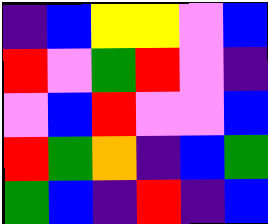[["indigo", "blue", "yellow", "yellow", "violet", "blue"], ["red", "violet", "green", "red", "violet", "indigo"], ["violet", "blue", "red", "violet", "violet", "blue"], ["red", "green", "orange", "indigo", "blue", "green"], ["green", "blue", "indigo", "red", "indigo", "blue"]]